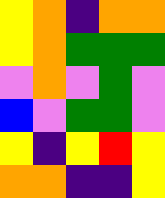[["yellow", "orange", "indigo", "orange", "orange"], ["yellow", "orange", "green", "green", "green"], ["violet", "orange", "violet", "green", "violet"], ["blue", "violet", "green", "green", "violet"], ["yellow", "indigo", "yellow", "red", "yellow"], ["orange", "orange", "indigo", "indigo", "yellow"]]